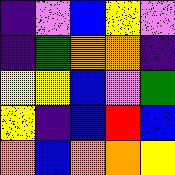[["indigo", "violet", "blue", "yellow", "violet"], ["indigo", "green", "orange", "orange", "indigo"], ["yellow", "yellow", "blue", "violet", "green"], ["yellow", "indigo", "blue", "red", "blue"], ["orange", "blue", "orange", "orange", "yellow"]]